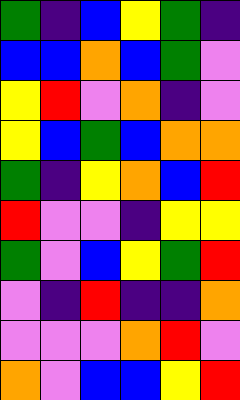[["green", "indigo", "blue", "yellow", "green", "indigo"], ["blue", "blue", "orange", "blue", "green", "violet"], ["yellow", "red", "violet", "orange", "indigo", "violet"], ["yellow", "blue", "green", "blue", "orange", "orange"], ["green", "indigo", "yellow", "orange", "blue", "red"], ["red", "violet", "violet", "indigo", "yellow", "yellow"], ["green", "violet", "blue", "yellow", "green", "red"], ["violet", "indigo", "red", "indigo", "indigo", "orange"], ["violet", "violet", "violet", "orange", "red", "violet"], ["orange", "violet", "blue", "blue", "yellow", "red"]]